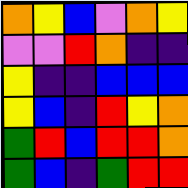[["orange", "yellow", "blue", "violet", "orange", "yellow"], ["violet", "violet", "red", "orange", "indigo", "indigo"], ["yellow", "indigo", "indigo", "blue", "blue", "blue"], ["yellow", "blue", "indigo", "red", "yellow", "orange"], ["green", "red", "blue", "red", "red", "orange"], ["green", "blue", "indigo", "green", "red", "red"]]